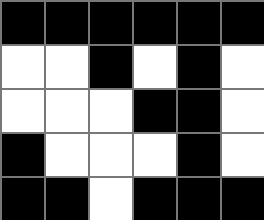[["black", "black", "black", "black", "black", "black"], ["white", "white", "black", "white", "black", "white"], ["white", "white", "white", "black", "black", "white"], ["black", "white", "white", "white", "black", "white"], ["black", "black", "white", "black", "black", "black"]]